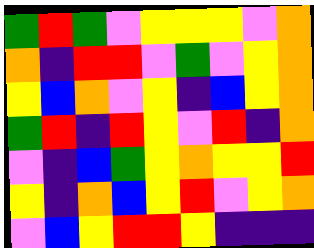[["green", "red", "green", "violet", "yellow", "yellow", "yellow", "violet", "orange"], ["orange", "indigo", "red", "red", "violet", "green", "violet", "yellow", "orange"], ["yellow", "blue", "orange", "violet", "yellow", "indigo", "blue", "yellow", "orange"], ["green", "red", "indigo", "red", "yellow", "violet", "red", "indigo", "orange"], ["violet", "indigo", "blue", "green", "yellow", "orange", "yellow", "yellow", "red"], ["yellow", "indigo", "orange", "blue", "yellow", "red", "violet", "yellow", "orange"], ["violet", "blue", "yellow", "red", "red", "yellow", "indigo", "indigo", "indigo"]]